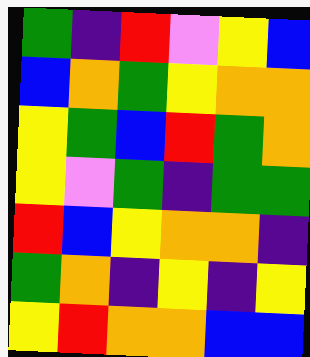[["green", "indigo", "red", "violet", "yellow", "blue"], ["blue", "orange", "green", "yellow", "orange", "orange"], ["yellow", "green", "blue", "red", "green", "orange"], ["yellow", "violet", "green", "indigo", "green", "green"], ["red", "blue", "yellow", "orange", "orange", "indigo"], ["green", "orange", "indigo", "yellow", "indigo", "yellow"], ["yellow", "red", "orange", "orange", "blue", "blue"]]